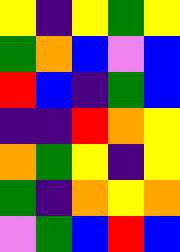[["yellow", "indigo", "yellow", "green", "yellow"], ["green", "orange", "blue", "violet", "blue"], ["red", "blue", "indigo", "green", "blue"], ["indigo", "indigo", "red", "orange", "yellow"], ["orange", "green", "yellow", "indigo", "yellow"], ["green", "indigo", "orange", "yellow", "orange"], ["violet", "green", "blue", "red", "blue"]]